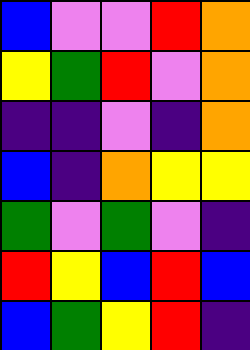[["blue", "violet", "violet", "red", "orange"], ["yellow", "green", "red", "violet", "orange"], ["indigo", "indigo", "violet", "indigo", "orange"], ["blue", "indigo", "orange", "yellow", "yellow"], ["green", "violet", "green", "violet", "indigo"], ["red", "yellow", "blue", "red", "blue"], ["blue", "green", "yellow", "red", "indigo"]]